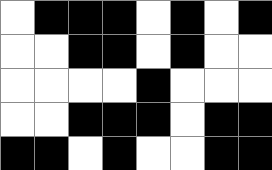[["white", "black", "black", "black", "white", "black", "white", "black"], ["white", "white", "black", "black", "white", "black", "white", "white"], ["white", "white", "white", "white", "black", "white", "white", "white"], ["white", "white", "black", "black", "black", "white", "black", "black"], ["black", "black", "white", "black", "white", "white", "black", "black"]]